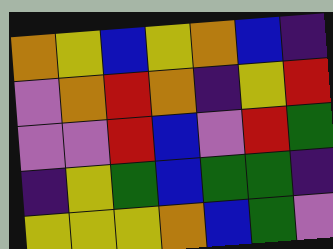[["orange", "yellow", "blue", "yellow", "orange", "blue", "indigo"], ["violet", "orange", "red", "orange", "indigo", "yellow", "red"], ["violet", "violet", "red", "blue", "violet", "red", "green"], ["indigo", "yellow", "green", "blue", "green", "green", "indigo"], ["yellow", "yellow", "yellow", "orange", "blue", "green", "violet"]]